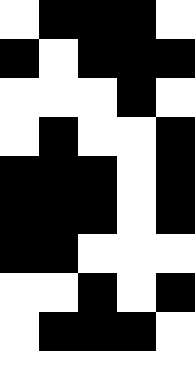[["white", "black", "black", "black", "white"], ["black", "white", "black", "black", "black"], ["white", "white", "white", "black", "white"], ["white", "black", "white", "white", "black"], ["black", "black", "black", "white", "black"], ["black", "black", "black", "white", "black"], ["black", "black", "white", "white", "white"], ["white", "white", "black", "white", "black"], ["white", "black", "black", "black", "white"], ["white", "white", "white", "white", "white"]]